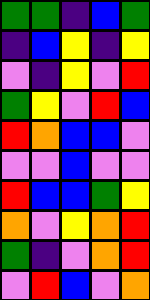[["green", "green", "indigo", "blue", "green"], ["indigo", "blue", "yellow", "indigo", "yellow"], ["violet", "indigo", "yellow", "violet", "red"], ["green", "yellow", "violet", "red", "blue"], ["red", "orange", "blue", "blue", "violet"], ["violet", "violet", "blue", "violet", "violet"], ["red", "blue", "blue", "green", "yellow"], ["orange", "violet", "yellow", "orange", "red"], ["green", "indigo", "violet", "orange", "red"], ["violet", "red", "blue", "violet", "orange"]]